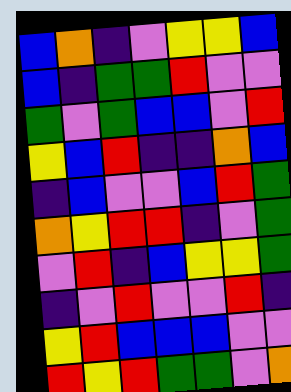[["blue", "orange", "indigo", "violet", "yellow", "yellow", "blue"], ["blue", "indigo", "green", "green", "red", "violet", "violet"], ["green", "violet", "green", "blue", "blue", "violet", "red"], ["yellow", "blue", "red", "indigo", "indigo", "orange", "blue"], ["indigo", "blue", "violet", "violet", "blue", "red", "green"], ["orange", "yellow", "red", "red", "indigo", "violet", "green"], ["violet", "red", "indigo", "blue", "yellow", "yellow", "green"], ["indigo", "violet", "red", "violet", "violet", "red", "indigo"], ["yellow", "red", "blue", "blue", "blue", "violet", "violet"], ["red", "yellow", "red", "green", "green", "violet", "orange"]]